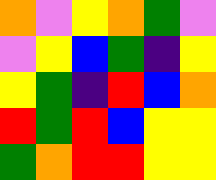[["orange", "violet", "yellow", "orange", "green", "violet"], ["violet", "yellow", "blue", "green", "indigo", "yellow"], ["yellow", "green", "indigo", "red", "blue", "orange"], ["red", "green", "red", "blue", "yellow", "yellow"], ["green", "orange", "red", "red", "yellow", "yellow"]]